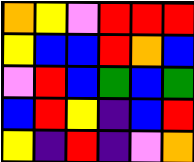[["orange", "yellow", "violet", "red", "red", "red"], ["yellow", "blue", "blue", "red", "orange", "blue"], ["violet", "red", "blue", "green", "blue", "green"], ["blue", "red", "yellow", "indigo", "blue", "red"], ["yellow", "indigo", "red", "indigo", "violet", "orange"]]